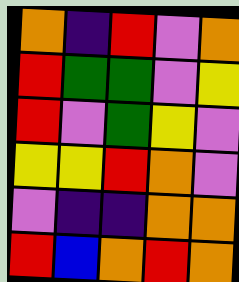[["orange", "indigo", "red", "violet", "orange"], ["red", "green", "green", "violet", "yellow"], ["red", "violet", "green", "yellow", "violet"], ["yellow", "yellow", "red", "orange", "violet"], ["violet", "indigo", "indigo", "orange", "orange"], ["red", "blue", "orange", "red", "orange"]]